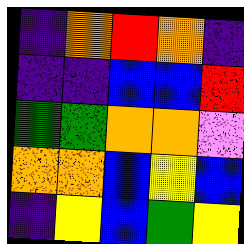[["indigo", "orange", "red", "orange", "indigo"], ["indigo", "indigo", "blue", "blue", "red"], ["green", "green", "orange", "orange", "violet"], ["orange", "orange", "blue", "yellow", "blue"], ["indigo", "yellow", "blue", "green", "yellow"]]